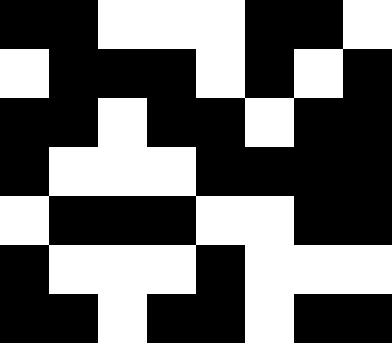[["black", "black", "white", "white", "white", "black", "black", "white"], ["white", "black", "black", "black", "white", "black", "white", "black"], ["black", "black", "white", "black", "black", "white", "black", "black"], ["black", "white", "white", "white", "black", "black", "black", "black"], ["white", "black", "black", "black", "white", "white", "black", "black"], ["black", "white", "white", "white", "black", "white", "white", "white"], ["black", "black", "white", "black", "black", "white", "black", "black"]]